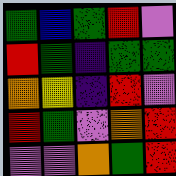[["green", "blue", "green", "red", "violet"], ["red", "green", "indigo", "green", "green"], ["orange", "yellow", "indigo", "red", "violet"], ["red", "green", "violet", "orange", "red"], ["violet", "violet", "orange", "green", "red"]]